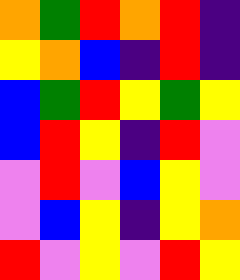[["orange", "green", "red", "orange", "red", "indigo"], ["yellow", "orange", "blue", "indigo", "red", "indigo"], ["blue", "green", "red", "yellow", "green", "yellow"], ["blue", "red", "yellow", "indigo", "red", "violet"], ["violet", "red", "violet", "blue", "yellow", "violet"], ["violet", "blue", "yellow", "indigo", "yellow", "orange"], ["red", "violet", "yellow", "violet", "red", "yellow"]]